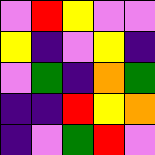[["violet", "red", "yellow", "violet", "violet"], ["yellow", "indigo", "violet", "yellow", "indigo"], ["violet", "green", "indigo", "orange", "green"], ["indigo", "indigo", "red", "yellow", "orange"], ["indigo", "violet", "green", "red", "violet"]]